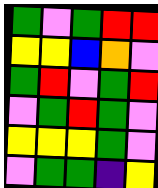[["green", "violet", "green", "red", "red"], ["yellow", "yellow", "blue", "orange", "violet"], ["green", "red", "violet", "green", "red"], ["violet", "green", "red", "green", "violet"], ["yellow", "yellow", "yellow", "green", "violet"], ["violet", "green", "green", "indigo", "yellow"]]